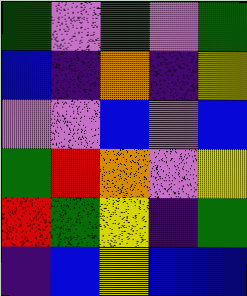[["green", "violet", "green", "violet", "green"], ["blue", "indigo", "orange", "indigo", "yellow"], ["violet", "violet", "blue", "violet", "blue"], ["green", "red", "orange", "violet", "yellow"], ["red", "green", "yellow", "indigo", "green"], ["indigo", "blue", "yellow", "blue", "blue"]]